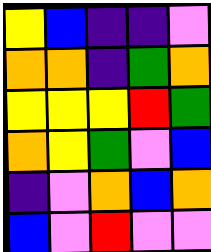[["yellow", "blue", "indigo", "indigo", "violet"], ["orange", "orange", "indigo", "green", "orange"], ["yellow", "yellow", "yellow", "red", "green"], ["orange", "yellow", "green", "violet", "blue"], ["indigo", "violet", "orange", "blue", "orange"], ["blue", "violet", "red", "violet", "violet"]]